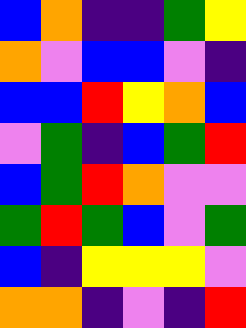[["blue", "orange", "indigo", "indigo", "green", "yellow"], ["orange", "violet", "blue", "blue", "violet", "indigo"], ["blue", "blue", "red", "yellow", "orange", "blue"], ["violet", "green", "indigo", "blue", "green", "red"], ["blue", "green", "red", "orange", "violet", "violet"], ["green", "red", "green", "blue", "violet", "green"], ["blue", "indigo", "yellow", "yellow", "yellow", "violet"], ["orange", "orange", "indigo", "violet", "indigo", "red"]]